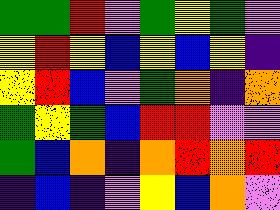[["green", "green", "red", "violet", "green", "yellow", "green", "violet"], ["yellow", "red", "yellow", "blue", "yellow", "blue", "yellow", "indigo"], ["yellow", "red", "blue", "violet", "green", "orange", "indigo", "orange"], ["green", "yellow", "green", "blue", "red", "red", "violet", "violet"], ["green", "blue", "orange", "indigo", "orange", "red", "orange", "red"], ["indigo", "blue", "indigo", "violet", "yellow", "blue", "orange", "violet"]]